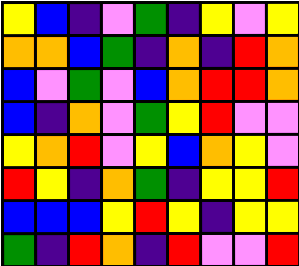[["yellow", "blue", "indigo", "violet", "green", "indigo", "yellow", "violet", "yellow"], ["orange", "orange", "blue", "green", "indigo", "orange", "indigo", "red", "orange"], ["blue", "violet", "green", "violet", "blue", "orange", "red", "red", "orange"], ["blue", "indigo", "orange", "violet", "green", "yellow", "red", "violet", "violet"], ["yellow", "orange", "red", "violet", "yellow", "blue", "orange", "yellow", "violet"], ["red", "yellow", "indigo", "orange", "green", "indigo", "yellow", "yellow", "red"], ["blue", "blue", "blue", "yellow", "red", "yellow", "indigo", "yellow", "yellow"], ["green", "indigo", "red", "orange", "indigo", "red", "violet", "violet", "red"]]